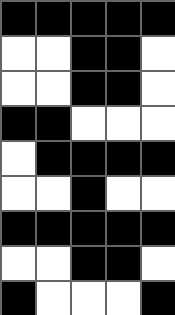[["black", "black", "black", "black", "black"], ["white", "white", "black", "black", "white"], ["white", "white", "black", "black", "white"], ["black", "black", "white", "white", "white"], ["white", "black", "black", "black", "black"], ["white", "white", "black", "white", "white"], ["black", "black", "black", "black", "black"], ["white", "white", "black", "black", "white"], ["black", "white", "white", "white", "black"]]